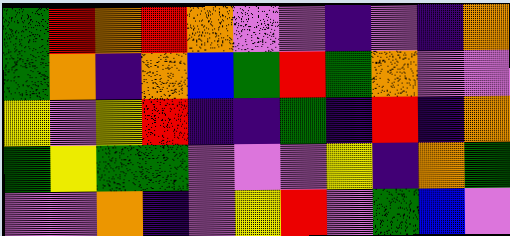[["green", "red", "orange", "red", "orange", "violet", "violet", "indigo", "violet", "indigo", "orange"], ["green", "orange", "indigo", "orange", "blue", "green", "red", "green", "orange", "violet", "violet"], ["yellow", "violet", "yellow", "red", "indigo", "indigo", "green", "indigo", "red", "indigo", "orange"], ["green", "yellow", "green", "green", "violet", "violet", "violet", "yellow", "indigo", "orange", "green"], ["violet", "violet", "orange", "indigo", "violet", "yellow", "red", "violet", "green", "blue", "violet"]]